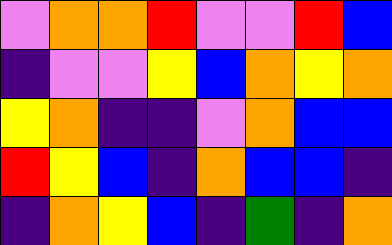[["violet", "orange", "orange", "red", "violet", "violet", "red", "blue"], ["indigo", "violet", "violet", "yellow", "blue", "orange", "yellow", "orange"], ["yellow", "orange", "indigo", "indigo", "violet", "orange", "blue", "blue"], ["red", "yellow", "blue", "indigo", "orange", "blue", "blue", "indigo"], ["indigo", "orange", "yellow", "blue", "indigo", "green", "indigo", "orange"]]